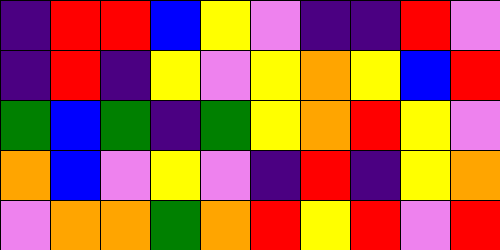[["indigo", "red", "red", "blue", "yellow", "violet", "indigo", "indigo", "red", "violet"], ["indigo", "red", "indigo", "yellow", "violet", "yellow", "orange", "yellow", "blue", "red"], ["green", "blue", "green", "indigo", "green", "yellow", "orange", "red", "yellow", "violet"], ["orange", "blue", "violet", "yellow", "violet", "indigo", "red", "indigo", "yellow", "orange"], ["violet", "orange", "orange", "green", "orange", "red", "yellow", "red", "violet", "red"]]